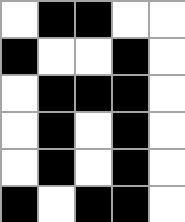[["white", "black", "black", "white", "white"], ["black", "white", "white", "black", "white"], ["white", "black", "black", "black", "white"], ["white", "black", "white", "black", "white"], ["white", "black", "white", "black", "white"], ["black", "white", "black", "black", "white"]]